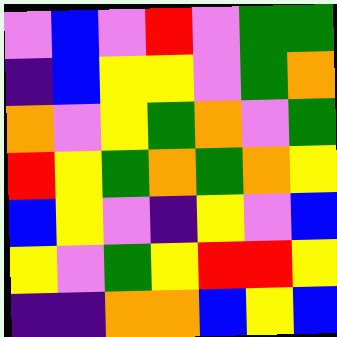[["violet", "blue", "violet", "red", "violet", "green", "green"], ["indigo", "blue", "yellow", "yellow", "violet", "green", "orange"], ["orange", "violet", "yellow", "green", "orange", "violet", "green"], ["red", "yellow", "green", "orange", "green", "orange", "yellow"], ["blue", "yellow", "violet", "indigo", "yellow", "violet", "blue"], ["yellow", "violet", "green", "yellow", "red", "red", "yellow"], ["indigo", "indigo", "orange", "orange", "blue", "yellow", "blue"]]